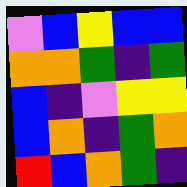[["violet", "blue", "yellow", "blue", "blue"], ["orange", "orange", "green", "indigo", "green"], ["blue", "indigo", "violet", "yellow", "yellow"], ["blue", "orange", "indigo", "green", "orange"], ["red", "blue", "orange", "green", "indigo"]]